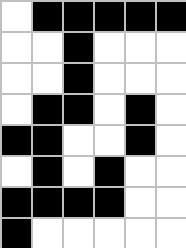[["white", "black", "black", "black", "black", "black"], ["white", "white", "black", "white", "white", "white"], ["white", "white", "black", "white", "white", "white"], ["white", "black", "black", "white", "black", "white"], ["black", "black", "white", "white", "black", "white"], ["white", "black", "white", "black", "white", "white"], ["black", "black", "black", "black", "white", "white"], ["black", "white", "white", "white", "white", "white"]]